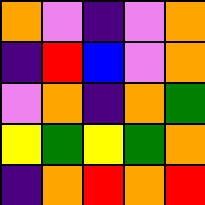[["orange", "violet", "indigo", "violet", "orange"], ["indigo", "red", "blue", "violet", "orange"], ["violet", "orange", "indigo", "orange", "green"], ["yellow", "green", "yellow", "green", "orange"], ["indigo", "orange", "red", "orange", "red"]]